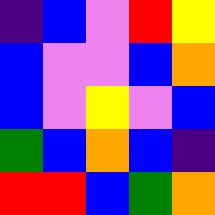[["indigo", "blue", "violet", "red", "yellow"], ["blue", "violet", "violet", "blue", "orange"], ["blue", "violet", "yellow", "violet", "blue"], ["green", "blue", "orange", "blue", "indigo"], ["red", "red", "blue", "green", "orange"]]